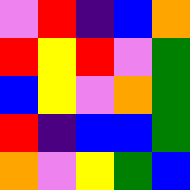[["violet", "red", "indigo", "blue", "orange"], ["red", "yellow", "red", "violet", "green"], ["blue", "yellow", "violet", "orange", "green"], ["red", "indigo", "blue", "blue", "green"], ["orange", "violet", "yellow", "green", "blue"]]